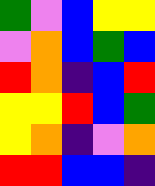[["green", "violet", "blue", "yellow", "yellow"], ["violet", "orange", "blue", "green", "blue"], ["red", "orange", "indigo", "blue", "red"], ["yellow", "yellow", "red", "blue", "green"], ["yellow", "orange", "indigo", "violet", "orange"], ["red", "red", "blue", "blue", "indigo"]]